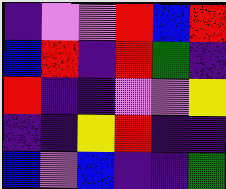[["indigo", "violet", "violet", "red", "blue", "red"], ["blue", "red", "indigo", "red", "green", "indigo"], ["red", "indigo", "indigo", "violet", "violet", "yellow"], ["indigo", "indigo", "yellow", "red", "indigo", "indigo"], ["blue", "violet", "blue", "indigo", "indigo", "green"]]